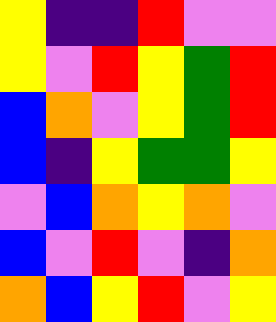[["yellow", "indigo", "indigo", "red", "violet", "violet"], ["yellow", "violet", "red", "yellow", "green", "red"], ["blue", "orange", "violet", "yellow", "green", "red"], ["blue", "indigo", "yellow", "green", "green", "yellow"], ["violet", "blue", "orange", "yellow", "orange", "violet"], ["blue", "violet", "red", "violet", "indigo", "orange"], ["orange", "blue", "yellow", "red", "violet", "yellow"]]